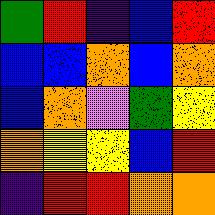[["green", "red", "indigo", "blue", "red"], ["blue", "blue", "orange", "blue", "orange"], ["blue", "orange", "violet", "green", "yellow"], ["orange", "yellow", "yellow", "blue", "red"], ["indigo", "red", "red", "orange", "orange"]]